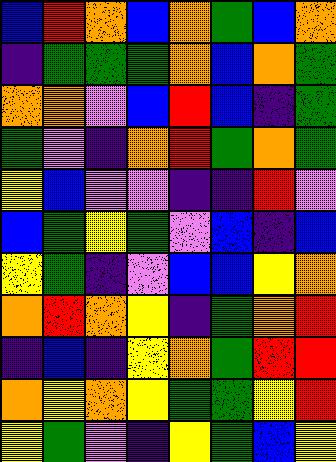[["blue", "red", "orange", "blue", "orange", "green", "blue", "orange"], ["indigo", "green", "green", "green", "orange", "blue", "orange", "green"], ["orange", "orange", "violet", "blue", "red", "blue", "indigo", "green"], ["green", "violet", "indigo", "orange", "red", "green", "orange", "green"], ["yellow", "blue", "violet", "violet", "indigo", "indigo", "red", "violet"], ["blue", "green", "yellow", "green", "violet", "blue", "indigo", "blue"], ["yellow", "green", "indigo", "violet", "blue", "blue", "yellow", "orange"], ["orange", "red", "orange", "yellow", "indigo", "green", "orange", "red"], ["indigo", "blue", "indigo", "yellow", "orange", "green", "red", "red"], ["orange", "yellow", "orange", "yellow", "green", "green", "yellow", "red"], ["yellow", "green", "violet", "indigo", "yellow", "green", "blue", "yellow"]]